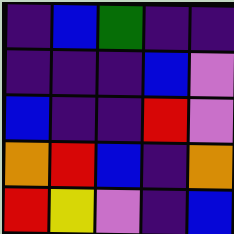[["indigo", "blue", "green", "indigo", "indigo"], ["indigo", "indigo", "indigo", "blue", "violet"], ["blue", "indigo", "indigo", "red", "violet"], ["orange", "red", "blue", "indigo", "orange"], ["red", "yellow", "violet", "indigo", "blue"]]